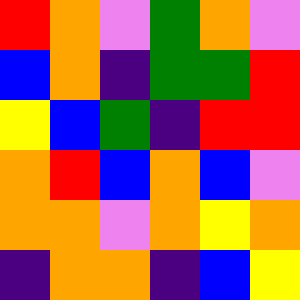[["red", "orange", "violet", "green", "orange", "violet"], ["blue", "orange", "indigo", "green", "green", "red"], ["yellow", "blue", "green", "indigo", "red", "red"], ["orange", "red", "blue", "orange", "blue", "violet"], ["orange", "orange", "violet", "orange", "yellow", "orange"], ["indigo", "orange", "orange", "indigo", "blue", "yellow"]]